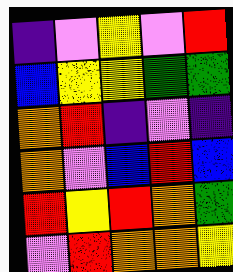[["indigo", "violet", "yellow", "violet", "red"], ["blue", "yellow", "yellow", "green", "green"], ["orange", "red", "indigo", "violet", "indigo"], ["orange", "violet", "blue", "red", "blue"], ["red", "yellow", "red", "orange", "green"], ["violet", "red", "orange", "orange", "yellow"]]